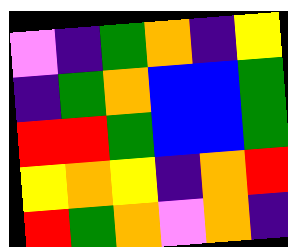[["violet", "indigo", "green", "orange", "indigo", "yellow"], ["indigo", "green", "orange", "blue", "blue", "green"], ["red", "red", "green", "blue", "blue", "green"], ["yellow", "orange", "yellow", "indigo", "orange", "red"], ["red", "green", "orange", "violet", "orange", "indigo"]]